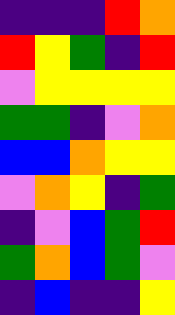[["indigo", "indigo", "indigo", "red", "orange"], ["red", "yellow", "green", "indigo", "red"], ["violet", "yellow", "yellow", "yellow", "yellow"], ["green", "green", "indigo", "violet", "orange"], ["blue", "blue", "orange", "yellow", "yellow"], ["violet", "orange", "yellow", "indigo", "green"], ["indigo", "violet", "blue", "green", "red"], ["green", "orange", "blue", "green", "violet"], ["indigo", "blue", "indigo", "indigo", "yellow"]]